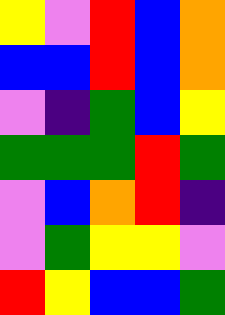[["yellow", "violet", "red", "blue", "orange"], ["blue", "blue", "red", "blue", "orange"], ["violet", "indigo", "green", "blue", "yellow"], ["green", "green", "green", "red", "green"], ["violet", "blue", "orange", "red", "indigo"], ["violet", "green", "yellow", "yellow", "violet"], ["red", "yellow", "blue", "blue", "green"]]